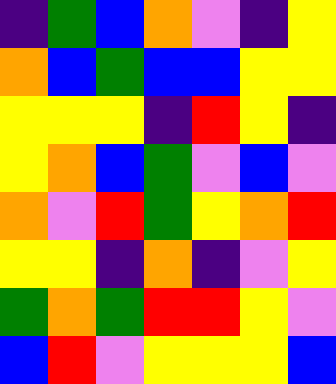[["indigo", "green", "blue", "orange", "violet", "indigo", "yellow"], ["orange", "blue", "green", "blue", "blue", "yellow", "yellow"], ["yellow", "yellow", "yellow", "indigo", "red", "yellow", "indigo"], ["yellow", "orange", "blue", "green", "violet", "blue", "violet"], ["orange", "violet", "red", "green", "yellow", "orange", "red"], ["yellow", "yellow", "indigo", "orange", "indigo", "violet", "yellow"], ["green", "orange", "green", "red", "red", "yellow", "violet"], ["blue", "red", "violet", "yellow", "yellow", "yellow", "blue"]]